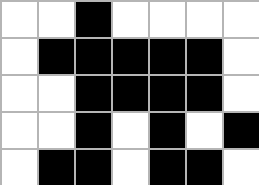[["white", "white", "black", "white", "white", "white", "white"], ["white", "black", "black", "black", "black", "black", "white"], ["white", "white", "black", "black", "black", "black", "white"], ["white", "white", "black", "white", "black", "white", "black"], ["white", "black", "black", "white", "black", "black", "white"]]